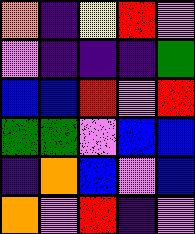[["orange", "indigo", "yellow", "red", "violet"], ["violet", "indigo", "indigo", "indigo", "green"], ["blue", "blue", "red", "violet", "red"], ["green", "green", "violet", "blue", "blue"], ["indigo", "orange", "blue", "violet", "blue"], ["orange", "violet", "red", "indigo", "violet"]]